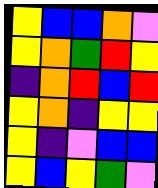[["yellow", "blue", "blue", "orange", "violet"], ["yellow", "orange", "green", "red", "yellow"], ["indigo", "orange", "red", "blue", "red"], ["yellow", "orange", "indigo", "yellow", "yellow"], ["yellow", "indigo", "violet", "blue", "blue"], ["yellow", "blue", "yellow", "green", "violet"]]